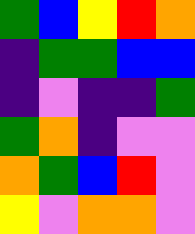[["green", "blue", "yellow", "red", "orange"], ["indigo", "green", "green", "blue", "blue"], ["indigo", "violet", "indigo", "indigo", "green"], ["green", "orange", "indigo", "violet", "violet"], ["orange", "green", "blue", "red", "violet"], ["yellow", "violet", "orange", "orange", "violet"]]